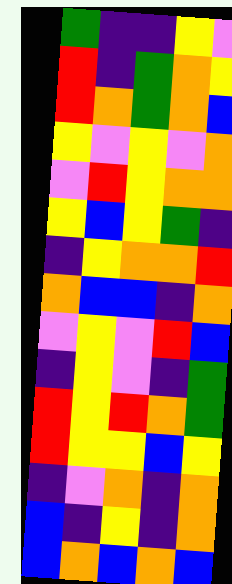[["green", "indigo", "indigo", "yellow", "violet"], ["red", "indigo", "green", "orange", "yellow"], ["red", "orange", "green", "orange", "blue"], ["yellow", "violet", "yellow", "violet", "orange"], ["violet", "red", "yellow", "orange", "orange"], ["yellow", "blue", "yellow", "green", "indigo"], ["indigo", "yellow", "orange", "orange", "red"], ["orange", "blue", "blue", "indigo", "orange"], ["violet", "yellow", "violet", "red", "blue"], ["indigo", "yellow", "violet", "indigo", "green"], ["red", "yellow", "red", "orange", "green"], ["red", "yellow", "yellow", "blue", "yellow"], ["indigo", "violet", "orange", "indigo", "orange"], ["blue", "indigo", "yellow", "indigo", "orange"], ["blue", "orange", "blue", "orange", "blue"]]